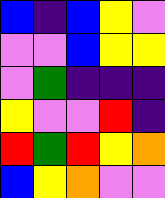[["blue", "indigo", "blue", "yellow", "violet"], ["violet", "violet", "blue", "yellow", "yellow"], ["violet", "green", "indigo", "indigo", "indigo"], ["yellow", "violet", "violet", "red", "indigo"], ["red", "green", "red", "yellow", "orange"], ["blue", "yellow", "orange", "violet", "violet"]]